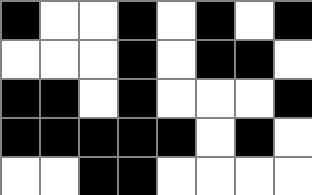[["black", "white", "white", "black", "white", "black", "white", "black"], ["white", "white", "white", "black", "white", "black", "black", "white"], ["black", "black", "white", "black", "white", "white", "white", "black"], ["black", "black", "black", "black", "black", "white", "black", "white"], ["white", "white", "black", "black", "white", "white", "white", "white"]]